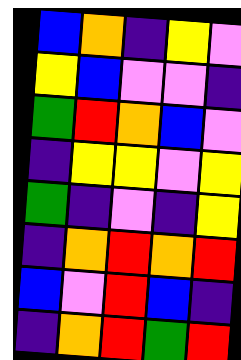[["blue", "orange", "indigo", "yellow", "violet"], ["yellow", "blue", "violet", "violet", "indigo"], ["green", "red", "orange", "blue", "violet"], ["indigo", "yellow", "yellow", "violet", "yellow"], ["green", "indigo", "violet", "indigo", "yellow"], ["indigo", "orange", "red", "orange", "red"], ["blue", "violet", "red", "blue", "indigo"], ["indigo", "orange", "red", "green", "red"]]